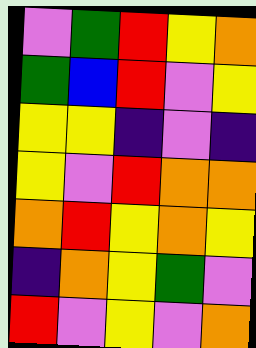[["violet", "green", "red", "yellow", "orange"], ["green", "blue", "red", "violet", "yellow"], ["yellow", "yellow", "indigo", "violet", "indigo"], ["yellow", "violet", "red", "orange", "orange"], ["orange", "red", "yellow", "orange", "yellow"], ["indigo", "orange", "yellow", "green", "violet"], ["red", "violet", "yellow", "violet", "orange"]]